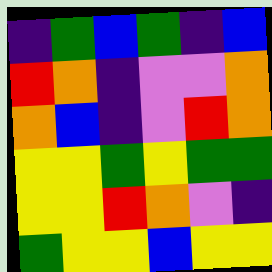[["indigo", "green", "blue", "green", "indigo", "blue"], ["red", "orange", "indigo", "violet", "violet", "orange"], ["orange", "blue", "indigo", "violet", "red", "orange"], ["yellow", "yellow", "green", "yellow", "green", "green"], ["yellow", "yellow", "red", "orange", "violet", "indigo"], ["green", "yellow", "yellow", "blue", "yellow", "yellow"]]